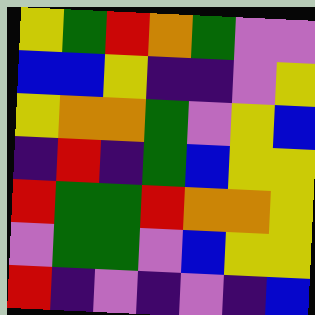[["yellow", "green", "red", "orange", "green", "violet", "violet"], ["blue", "blue", "yellow", "indigo", "indigo", "violet", "yellow"], ["yellow", "orange", "orange", "green", "violet", "yellow", "blue"], ["indigo", "red", "indigo", "green", "blue", "yellow", "yellow"], ["red", "green", "green", "red", "orange", "orange", "yellow"], ["violet", "green", "green", "violet", "blue", "yellow", "yellow"], ["red", "indigo", "violet", "indigo", "violet", "indigo", "blue"]]